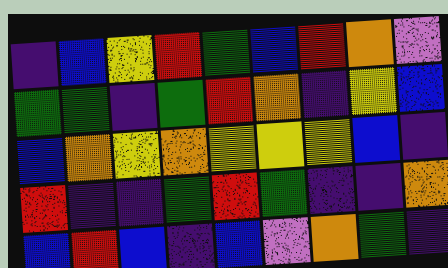[["indigo", "blue", "yellow", "red", "green", "blue", "red", "orange", "violet"], ["green", "green", "indigo", "green", "red", "orange", "indigo", "yellow", "blue"], ["blue", "orange", "yellow", "orange", "yellow", "yellow", "yellow", "blue", "indigo"], ["red", "indigo", "indigo", "green", "red", "green", "indigo", "indigo", "orange"], ["blue", "red", "blue", "indigo", "blue", "violet", "orange", "green", "indigo"]]